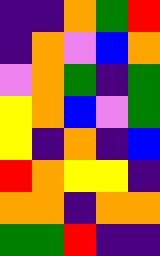[["indigo", "indigo", "orange", "green", "red"], ["indigo", "orange", "violet", "blue", "orange"], ["violet", "orange", "green", "indigo", "green"], ["yellow", "orange", "blue", "violet", "green"], ["yellow", "indigo", "orange", "indigo", "blue"], ["red", "orange", "yellow", "yellow", "indigo"], ["orange", "orange", "indigo", "orange", "orange"], ["green", "green", "red", "indigo", "indigo"]]